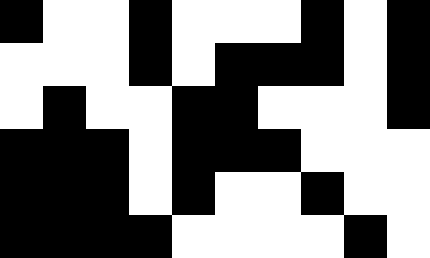[["black", "white", "white", "black", "white", "white", "white", "black", "white", "black"], ["white", "white", "white", "black", "white", "black", "black", "black", "white", "black"], ["white", "black", "white", "white", "black", "black", "white", "white", "white", "black"], ["black", "black", "black", "white", "black", "black", "black", "white", "white", "white"], ["black", "black", "black", "white", "black", "white", "white", "black", "white", "white"], ["black", "black", "black", "black", "white", "white", "white", "white", "black", "white"]]